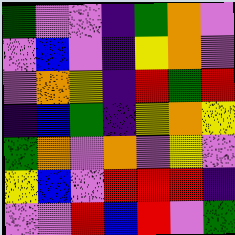[["green", "violet", "violet", "indigo", "green", "orange", "violet"], ["violet", "blue", "violet", "indigo", "yellow", "orange", "violet"], ["violet", "orange", "yellow", "indigo", "red", "green", "red"], ["indigo", "blue", "green", "indigo", "yellow", "orange", "yellow"], ["green", "orange", "violet", "orange", "violet", "yellow", "violet"], ["yellow", "blue", "violet", "red", "red", "red", "indigo"], ["violet", "violet", "red", "blue", "red", "violet", "green"]]